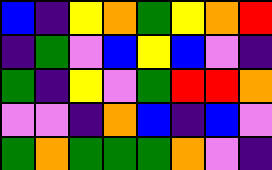[["blue", "indigo", "yellow", "orange", "green", "yellow", "orange", "red"], ["indigo", "green", "violet", "blue", "yellow", "blue", "violet", "indigo"], ["green", "indigo", "yellow", "violet", "green", "red", "red", "orange"], ["violet", "violet", "indigo", "orange", "blue", "indigo", "blue", "violet"], ["green", "orange", "green", "green", "green", "orange", "violet", "indigo"]]